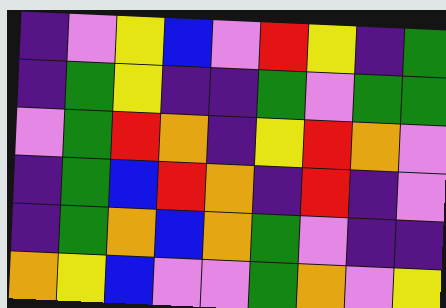[["indigo", "violet", "yellow", "blue", "violet", "red", "yellow", "indigo", "green"], ["indigo", "green", "yellow", "indigo", "indigo", "green", "violet", "green", "green"], ["violet", "green", "red", "orange", "indigo", "yellow", "red", "orange", "violet"], ["indigo", "green", "blue", "red", "orange", "indigo", "red", "indigo", "violet"], ["indigo", "green", "orange", "blue", "orange", "green", "violet", "indigo", "indigo"], ["orange", "yellow", "blue", "violet", "violet", "green", "orange", "violet", "yellow"]]